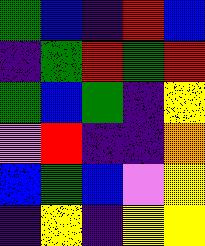[["green", "blue", "indigo", "red", "blue"], ["indigo", "green", "red", "green", "red"], ["green", "blue", "green", "indigo", "yellow"], ["violet", "red", "indigo", "indigo", "orange"], ["blue", "green", "blue", "violet", "yellow"], ["indigo", "yellow", "indigo", "yellow", "yellow"]]